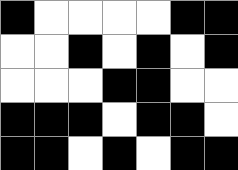[["black", "white", "white", "white", "white", "black", "black"], ["white", "white", "black", "white", "black", "white", "black"], ["white", "white", "white", "black", "black", "white", "white"], ["black", "black", "black", "white", "black", "black", "white"], ["black", "black", "white", "black", "white", "black", "black"]]